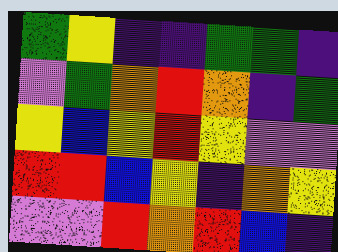[["green", "yellow", "indigo", "indigo", "green", "green", "indigo"], ["violet", "green", "orange", "red", "orange", "indigo", "green"], ["yellow", "blue", "yellow", "red", "yellow", "violet", "violet"], ["red", "red", "blue", "yellow", "indigo", "orange", "yellow"], ["violet", "violet", "red", "orange", "red", "blue", "indigo"]]